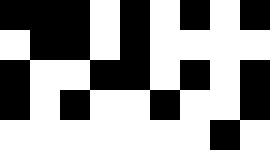[["black", "black", "black", "white", "black", "white", "black", "white", "black"], ["white", "black", "black", "white", "black", "white", "white", "white", "white"], ["black", "white", "white", "black", "black", "white", "black", "white", "black"], ["black", "white", "black", "white", "white", "black", "white", "white", "black"], ["white", "white", "white", "white", "white", "white", "white", "black", "white"]]